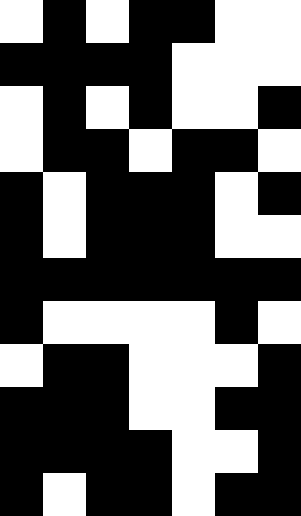[["white", "black", "white", "black", "black", "white", "white"], ["black", "black", "black", "black", "white", "white", "white"], ["white", "black", "white", "black", "white", "white", "black"], ["white", "black", "black", "white", "black", "black", "white"], ["black", "white", "black", "black", "black", "white", "black"], ["black", "white", "black", "black", "black", "white", "white"], ["black", "black", "black", "black", "black", "black", "black"], ["black", "white", "white", "white", "white", "black", "white"], ["white", "black", "black", "white", "white", "white", "black"], ["black", "black", "black", "white", "white", "black", "black"], ["black", "black", "black", "black", "white", "white", "black"], ["black", "white", "black", "black", "white", "black", "black"]]